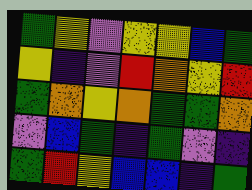[["green", "yellow", "violet", "yellow", "yellow", "blue", "green"], ["yellow", "indigo", "violet", "red", "orange", "yellow", "red"], ["green", "orange", "yellow", "orange", "green", "green", "orange"], ["violet", "blue", "green", "indigo", "green", "violet", "indigo"], ["green", "red", "yellow", "blue", "blue", "indigo", "green"]]